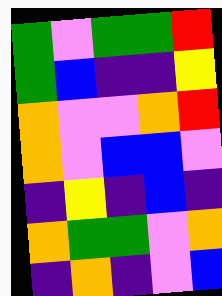[["green", "violet", "green", "green", "red"], ["green", "blue", "indigo", "indigo", "yellow"], ["orange", "violet", "violet", "orange", "red"], ["orange", "violet", "blue", "blue", "violet"], ["indigo", "yellow", "indigo", "blue", "indigo"], ["orange", "green", "green", "violet", "orange"], ["indigo", "orange", "indigo", "violet", "blue"]]